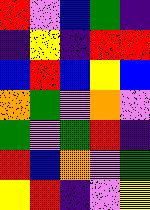[["red", "violet", "blue", "green", "indigo"], ["indigo", "yellow", "indigo", "red", "red"], ["blue", "red", "blue", "yellow", "blue"], ["orange", "green", "violet", "orange", "violet"], ["green", "violet", "green", "red", "indigo"], ["red", "blue", "orange", "violet", "green"], ["yellow", "red", "indigo", "violet", "yellow"]]